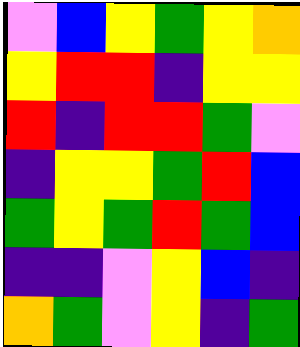[["violet", "blue", "yellow", "green", "yellow", "orange"], ["yellow", "red", "red", "indigo", "yellow", "yellow"], ["red", "indigo", "red", "red", "green", "violet"], ["indigo", "yellow", "yellow", "green", "red", "blue"], ["green", "yellow", "green", "red", "green", "blue"], ["indigo", "indigo", "violet", "yellow", "blue", "indigo"], ["orange", "green", "violet", "yellow", "indigo", "green"]]